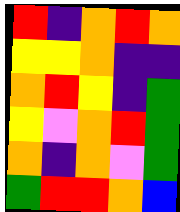[["red", "indigo", "orange", "red", "orange"], ["yellow", "yellow", "orange", "indigo", "indigo"], ["orange", "red", "yellow", "indigo", "green"], ["yellow", "violet", "orange", "red", "green"], ["orange", "indigo", "orange", "violet", "green"], ["green", "red", "red", "orange", "blue"]]